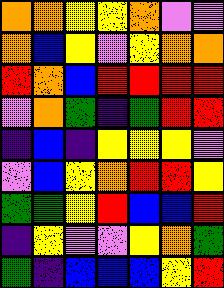[["orange", "orange", "yellow", "yellow", "orange", "violet", "violet"], ["orange", "blue", "yellow", "violet", "yellow", "orange", "orange"], ["red", "orange", "blue", "red", "red", "red", "red"], ["violet", "orange", "green", "indigo", "green", "red", "red"], ["indigo", "blue", "indigo", "yellow", "yellow", "yellow", "violet"], ["violet", "blue", "yellow", "orange", "red", "red", "yellow"], ["green", "green", "yellow", "red", "blue", "blue", "red"], ["indigo", "yellow", "violet", "violet", "yellow", "orange", "green"], ["green", "indigo", "blue", "blue", "blue", "yellow", "red"]]